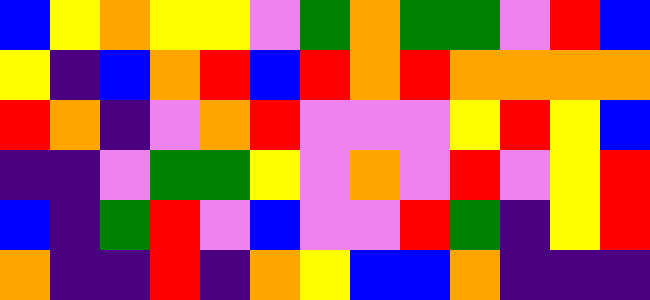[["blue", "yellow", "orange", "yellow", "yellow", "violet", "green", "orange", "green", "green", "violet", "red", "blue"], ["yellow", "indigo", "blue", "orange", "red", "blue", "red", "orange", "red", "orange", "orange", "orange", "orange"], ["red", "orange", "indigo", "violet", "orange", "red", "violet", "violet", "violet", "yellow", "red", "yellow", "blue"], ["indigo", "indigo", "violet", "green", "green", "yellow", "violet", "orange", "violet", "red", "violet", "yellow", "red"], ["blue", "indigo", "green", "red", "violet", "blue", "violet", "violet", "red", "green", "indigo", "yellow", "red"], ["orange", "indigo", "indigo", "red", "indigo", "orange", "yellow", "blue", "blue", "orange", "indigo", "indigo", "indigo"]]